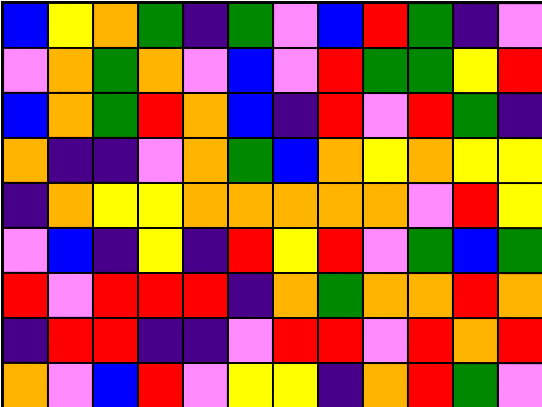[["blue", "yellow", "orange", "green", "indigo", "green", "violet", "blue", "red", "green", "indigo", "violet"], ["violet", "orange", "green", "orange", "violet", "blue", "violet", "red", "green", "green", "yellow", "red"], ["blue", "orange", "green", "red", "orange", "blue", "indigo", "red", "violet", "red", "green", "indigo"], ["orange", "indigo", "indigo", "violet", "orange", "green", "blue", "orange", "yellow", "orange", "yellow", "yellow"], ["indigo", "orange", "yellow", "yellow", "orange", "orange", "orange", "orange", "orange", "violet", "red", "yellow"], ["violet", "blue", "indigo", "yellow", "indigo", "red", "yellow", "red", "violet", "green", "blue", "green"], ["red", "violet", "red", "red", "red", "indigo", "orange", "green", "orange", "orange", "red", "orange"], ["indigo", "red", "red", "indigo", "indigo", "violet", "red", "red", "violet", "red", "orange", "red"], ["orange", "violet", "blue", "red", "violet", "yellow", "yellow", "indigo", "orange", "red", "green", "violet"]]